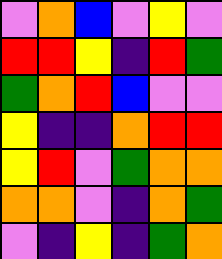[["violet", "orange", "blue", "violet", "yellow", "violet"], ["red", "red", "yellow", "indigo", "red", "green"], ["green", "orange", "red", "blue", "violet", "violet"], ["yellow", "indigo", "indigo", "orange", "red", "red"], ["yellow", "red", "violet", "green", "orange", "orange"], ["orange", "orange", "violet", "indigo", "orange", "green"], ["violet", "indigo", "yellow", "indigo", "green", "orange"]]